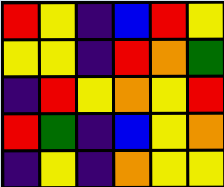[["red", "yellow", "indigo", "blue", "red", "yellow"], ["yellow", "yellow", "indigo", "red", "orange", "green"], ["indigo", "red", "yellow", "orange", "yellow", "red"], ["red", "green", "indigo", "blue", "yellow", "orange"], ["indigo", "yellow", "indigo", "orange", "yellow", "yellow"]]